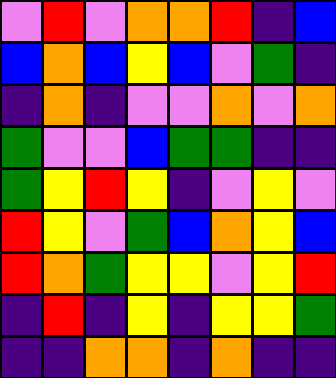[["violet", "red", "violet", "orange", "orange", "red", "indigo", "blue"], ["blue", "orange", "blue", "yellow", "blue", "violet", "green", "indigo"], ["indigo", "orange", "indigo", "violet", "violet", "orange", "violet", "orange"], ["green", "violet", "violet", "blue", "green", "green", "indigo", "indigo"], ["green", "yellow", "red", "yellow", "indigo", "violet", "yellow", "violet"], ["red", "yellow", "violet", "green", "blue", "orange", "yellow", "blue"], ["red", "orange", "green", "yellow", "yellow", "violet", "yellow", "red"], ["indigo", "red", "indigo", "yellow", "indigo", "yellow", "yellow", "green"], ["indigo", "indigo", "orange", "orange", "indigo", "orange", "indigo", "indigo"]]